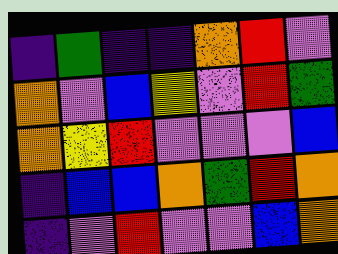[["indigo", "green", "indigo", "indigo", "orange", "red", "violet"], ["orange", "violet", "blue", "yellow", "violet", "red", "green"], ["orange", "yellow", "red", "violet", "violet", "violet", "blue"], ["indigo", "blue", "blue", "orange", "green", "red", "orange"], ["indigo", "violet", "red", "violet", "violet", "blue", "orange"]]